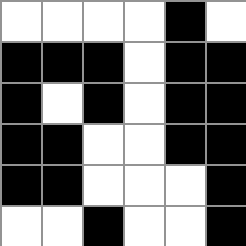[["white", "white", "white", "white", "black", "white"], ["black", "black", "black", "white", "black", "black"], ["black", "white", "black", "white", "black", "black"], ["black", "black", "white", "white", "black", "black"], ["black", "black", "white", "white", "white", "black"], ["white", "white", "black", "white", "white", "black"]]